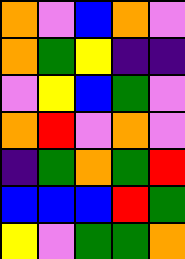[["orange", "violet", "blue", "orange", "violet"], ["orange", "green", "yellow", "indigo", "indigo"], ["violet", "yellow", "blue", "green", "violet"], ["orange", "red", "violet", "orange", "violet"], ["indigo", "green", "orange", "green", "red"], ["blue", "blue", "blue", "red", "green"], ["yellow", "violet", "green", "green", "orange"]]